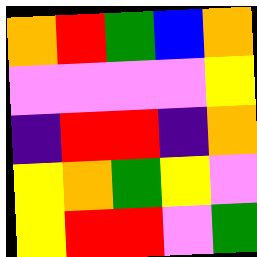[["orange", "red", "green", "blue", "orange"], ["violet", "violet", "violet", "violet", "yellow"], ["indigo", "red", "red", "indigo", "orange"], ["yellow", "orange", "green", "yellow", "violet"], ["yellow", "red", "red", "violet", "green"]]